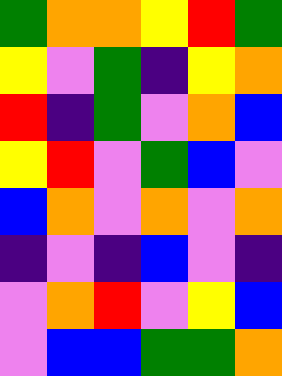[["green", "orange", "orange", "yellow", "red", "green"], ["yellow", "violet", "green", "indigo", "yellow", "orange"], ["red", "indigo", "green", "violet", "orange", "blue"], ["yellow", "red", "violet", "green", "blue", "violet"], ["blue", "orange", "violet", "orange", "violet", "orange"], ["indigo", "violet", "indigo", "blue", "violet", "indigo"], ["violet", "orange", "red", "violet", "yellow", "blue"], ["violet", "blue", "blue", "green", "green", "orange"]]